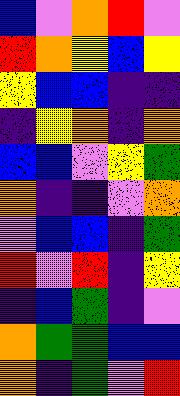[["blue", "violet", "orange", "red", "violet"], ["red", "orange", "yellow", "blue", "yellow"], ["yellow", "blue", "blue", "indigo", "indigo"], ["indigo", "yellow", "orange", "indigo", "orange"], ["blue", "blue", "violet", "yellow", "green"], ["orange", "indigo", "indigo", "violet", "orange"], ["violet", "blue", "blue", "indigo", "green"], ["red", "violet", "red", "indigo", "yellow"], ["indigo", "blue", "green", "indigo", "violet"], ["orange", "green", "green", "blue", "blue"], ["orange", "indigo", "green", "violet", "red"]]